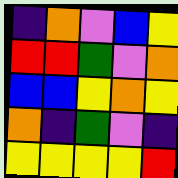[["indigo", "orange", "violet", "blue", "yellow"], ["red", "red", "green", "violet", "orange"], ["blue", "blue", "yellow", "orange", "yellow"], ["orange", "indigo", "green", "violet", "indigo"], ["yellow", "yellow", "yellow", "yellow", "red"]]